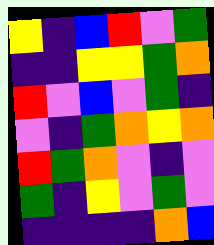[["yellow", "indigo", "blue", "red", "violet", "green"], ["indigo", "indigo", "yellow", "yellow", "green", "orange"], ["red", "violet", "blue", "violet", "green", "indigo"], ["violet", "indigo", "green", "orange", "yellow", "orange"], ["red", "green", "orange", "violet", "indigo", "violet"], ["green", "indigo", "yellow", "violet", "green", "violet"], ["indigo", "indigo", "indigo", "indigo", "orange", "blue"]]